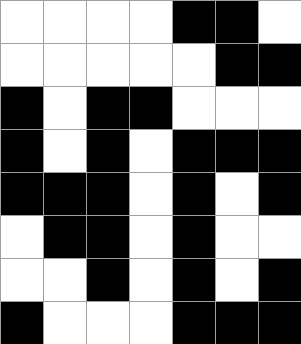[["white", "white", "white", "white", "black", "black", "white"], ["white", "white", "white", "white", "white", "black", "black"], ["black", "white", "black", "black", "white", "white", "white"], ["black", "white", "black", "white", "black", "black", "black"], ["black", "black", "black", "white", "black", "white", "black"], ["white", "black", "black", "white", "black", "white", "white"], ["white", "white", "black", "white", "black", "white", "black"], ["black", "white", "white", "white", "black", "black", "black"]]